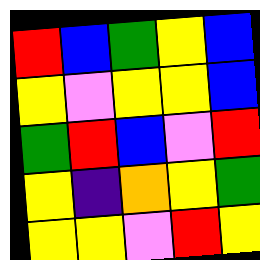[["red", "blue", "green", "yellow", "blue"], ["yellow", "violet", "yellow", "yellow", "blue"], ["green", "red", "blue", "violet", "red"], ["yellow", "indigo", "orange", "yellow", "green"], ["yellow", "yellow", "violet", "red", "yellow"]]